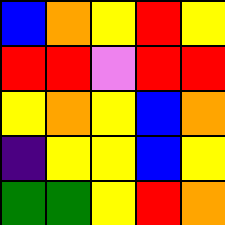[["blue", "orange", "yellow", "red", "yellow"], ["red", "red", "violet", "red", "red"], ["yellow", "orange", "yellow", "blue", "orange"], ["indigo", "yellow", "yellow", "blue", "yellow"], ["green", "green", "yellow", "red", "orange"]]